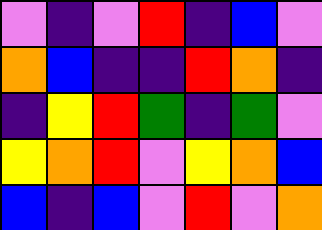[["violet", "indigo", "violet", "red", "indigo", "blue", "violet"], ["orange", "blue", "indigo", "indigo", "red", "orange", "indigo"], ["indigo", "yellow", "red", "green", "indigo", "green", "violet"], ["yellow", "orange", "red", "violet", "yellow", "orange", "blue"], ["blue", "indigo", "blue", "violet", "red", "violet", "orange"]]